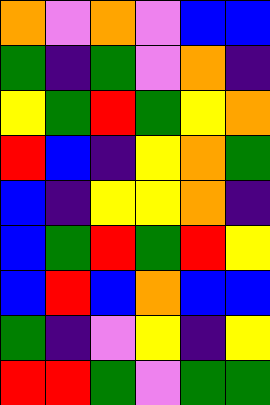[["orange", "violet", "orange", "violet", "blue", "blue"], ["green", "indigo", "green", "violet", "orange", "indigo"], ["yellow", "green", "red", "green", "yellow", "orange"], ["red", "blue", "indigo", "yellow", "orange", "green"], ["blue", "indigo", "yellow", "yellow", "orange", "indigo"], ["blue", "green", "red", "green", "red", "yellow"], ["blue", "red", "blue", "orange", "blue", "blue"], ["green", "indigo", "violet", "yellow", "indigo", "yellow"], ["red", "red", "green", "violet", "green", "green"]]